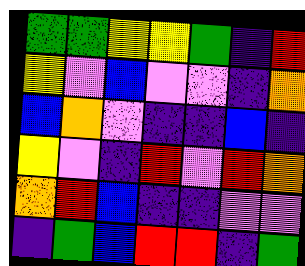[["green", "green", "yellow", "yellow", "green", "indigo", "red"], ["yellow", "violet", "blue", "violet", "violet", "indigo", "orange"], ["blue", "orange", "violet", "indigo", "indigo", "blue", "indigo"], ["yellow", "violet", "indigo", "red", "violet", "red", "orange"], ["orange", "red", "blue", "indigo", "indigo", "violet", "violet"], ["indigo", "green", "blue", "red", "red", "indigo", "green"]]